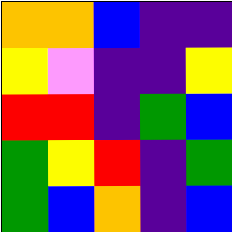[["orange", "orange", "blue", "indigo", "indigo"], ["yellow", "violet", "indigo", "indigo", "yellow"], ["red", "red", "indigo", "green", "blue"], ["green", "yellow", "red", "indigo", "green"], ["green", "blue", "orange", "indigo", "blue"]]